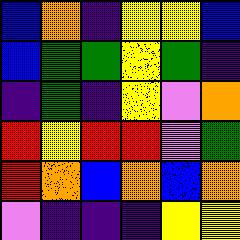[["blue", "orange", "indigo", "yellow", "yellow", "blue"], ["blue", "green", "green", "yellow", "green", "indigo"], ["indigo", "green", "indigo", "yellow", "violet", "orange"], ["red", "yellow", "red", "red", "violet", "green"], ["red", "orange", "blue", "orange", "blue", "orange"], ["violet", "indigo", "indigo", "indigo", "yellow", "yellow"]]